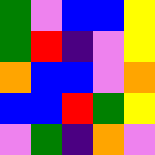[["green", "violet", "blue", "blue", "yellow"], ["green", "red", "indigo", "violet", "yellow"], ["orange", "blue", "blue", "violet", "orange"], ["blue", "blue", "red", "green", "yellow"], ["violet", "green", "indigo", "orange", "violet"]]